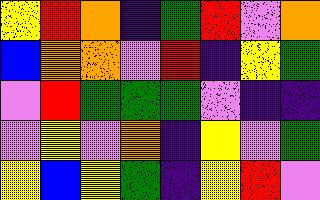[["yellow", "red", "orange", "indigo", "green", "red", "violet", "orange"], ["blue", "orange", "orange", "violet", "red", "indigo", "yellow", "green"], ["violet", "red", "green", "green", "green", "violet", "indigo", "indigo"], ["violet", "yellow", "violet", "orange", "indigo", "yellow", "violet", "green"], ["yellow", "blue", "yellow", "green", "indigo", "yellow", "red", "violet"]]